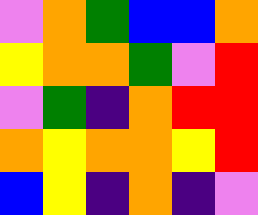[["violet", "orange", "green", "blue", "blue", "orange"], ["yellow", "orange", "orange", "green", "violet", "red"], ["violet", "green", "indigo", "orange", "red", "red"], ["orange", "yellow", "orange", "orange", "yellow", "red"], ["blue", "yellow", "indigo", "orange", "indigo", "violet"]]